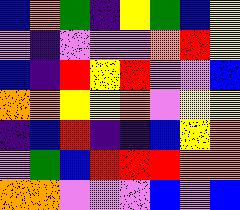[["blue", "orange", "green", "indigo", "yellow", "green", "blue", "yellow"], ["violet", "indigo", "violet", "violet", "violet", "orange", "red", "yellow"], ["blue", "indigo", "red", "yellow", "red", "violet", "violet", "blue"], ["orange", "orange", "yellow", "yellow", "orange", "violet", "yellow", "yellow"], ["indigo", "blue", "red", "indigo", "indigo", "blue", "yellow", "orange"], ["violet", "green", "blue", "red", "red", "red", "orange", "orange"], ["orange", "orange", "violet", "violet", "violet", "blue", "violet", "blue"]]